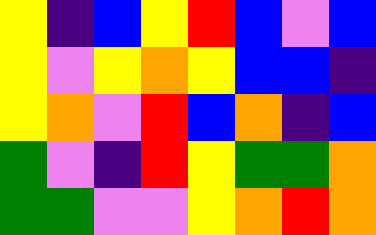[["yellow", "indigo", "blue", "yellow", "red", "blue", "violet", "blue"], ["yellow", "violet", "yellow", "orange", "yellow", "blue", "blue", "indigo"], ["yellow", "orange", "violet", "red", "blue", "orange", "indigo", "blue"], ["green", "violet", "indigo", "red", "yellow", "green", "green", "orange"], ["green", "green", "violet", "violet", "yellow", "orange", "red", "orange"]]